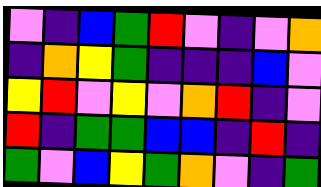[["violet", "indigo", "blue", "green", "red", "violet", "indigo", "violet", "orange"], ["indigo", "orange", "yellow", "green", "indigo", "indigo", "indigo", "blue", "violet"], ["yellow", "red", "violet", "yellow", "violet", "orange", "red", "indigo", "violet"], ["red", "indigo", "green", "green", "blue", "blue", "indigo", "red", "indigo"], ["green", "violet", "blue", "yellow", "green", "orange", "violet", "indigo", "green"]]